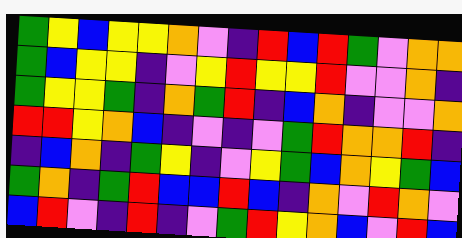[["green", "yellow", "blue", "yellow", "yellow", "orange", "violet", "indigo", "red", "blue", "red", "green", "violet", "orange", "orange"], ["green", "blue", "yellow", "yellow", "indigo", "violet", "yellow", "red", "yellow", "yellow", "red", "violet", "violet", "orange", "indigo"], ["green", "yellow", "yellow", "green", "indigo", "orange", "green", "red", "indigo", "blue", "orange", "indigo", "violet", "violet", "orange"], ["red", "red", "yellow", "orange", "blue", "indigo", "violet", "indigo", "violet", "green", "red", "orange", "orange", "red", "indigo"], ["indigo", "blue", "orange", "indigo", "green", "yellow", "indigo", "violet", "yellow", "green", "blue", "orange", "yellow", "green", "blue"], ["green", "orange", "indigo", "green", "red", "blue", "blue", "red", "blue", "indigo", "orange", "violet", "red", "orange", "violet"], ["blue", "red", "violet", "indigo", "red", "indigo", "violet", "green", "red", "yellow", "orange", "blue", "violet", "red", "blue"]]